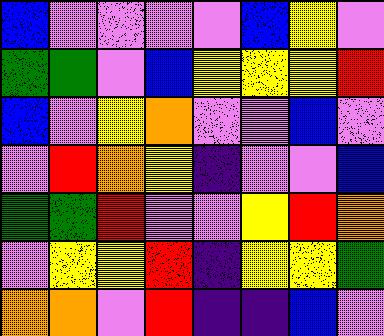[["blue", "violet", "violet", "violet", "violet", "blue", "yellow", "violet"], ["green", "green", "violet", "blue", "yellow", "yellow", "yellow", "red"], ["blue", "violet", "yellow", "orange", "violet", "violet", "blue", "violet"], ["violet", "red", "orange", "yellow", "indigo", "violet", "violet", "blue"], ["green", "green", "red", "violet", "violet", "yellow", "red", "orange"], ["violet", "yellow", "yellow", "red", "indigo", "yellow", "yellow", "green"], ["orange", "orange", "violet", "red", "indigo", "indigo", "blue", "violet"]]